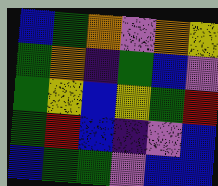[["blue", "green", "orange", "violet", "orange", "yellow"], ["green", "orange", "indigo", "green", "blue", "violet"], ["green", "yellow", "blue", "yellow", "green", "red"], ["green", "red", "blue", "indigo", "violet", "blue"], ["blue", "green", "green", "violet", "blue", "blue"]]